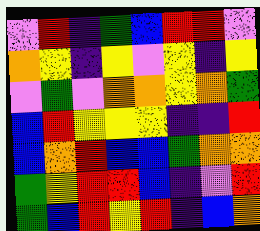[["violet", "red", "indigo", "green", "blue", "red", "red", "violet"], ["orange", "yellow", "indigo", "yellow", "violet", "yellow", "indigo", "yellow"], ["violet", "green", "violet", "orange", "orange", "yellow", "orange", "green"], ["blue", "red", "yellow", "yellow", "yellow", "indigo", "indigo", "red"], ["blue", "orange", "red", "blue", "blue", "green", "orange", "orange"], ["green", "yellow", "red", "red", "blue", "indigo", "violet", "red"], ["green", "blue", "red", "yellow", "red", "indigo", "blue", "orange"]]